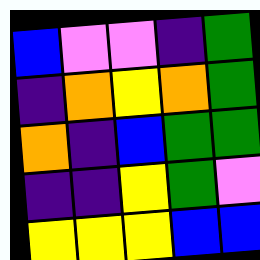[["blue", "violet", "violet", "indigo", "green"], ["indigo", "orange", "yellow", "orange", "green"], ["orange", "indigo", "blue", "green", "green"], ["indigo", "indigo", "yellow", "green", "violet"], ["yellow", "yellow", "yellow", "blue", "blue"]]